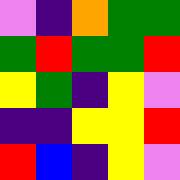[["violet", "indigo", "orange", "green", "green"], ["green", "red", "green", "green", "red"], ["yellow", "green", "indigo", "yellow", "violet"], ["indigo", "indigo", "yellow", "yellow", "red"], ["red", "blue", "indigo", "yellow", "violet"]]